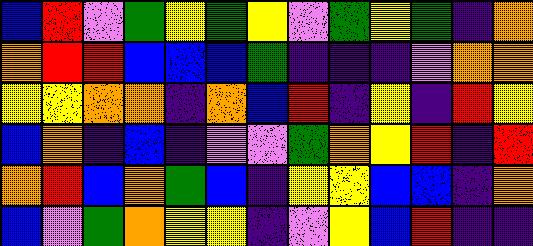[["blue", "red", "violet", "green", "yellow", "green", "yellow", "violet", "green", "yellow", "green", "indigo", "orange"], ["orange", "red", "red", "blue", "blue", "blue", "green", "indigo", "indigo", "indigo", "violet", "orange", "orange"], ["yellow", "yellow", "orange", "orange", "indigo", "orange", "blue", "red", "indigo", "yellow", "indigo", "red", "yellow"], ["blue", "orange", "indigo", "blue", "indigo", "violet", "violet", "green", "orange", "yellow", "red", "indigo", "red"], ["orange", "red", "blue", "orange", "green", "blue", "indigo", "yellow", "yellow", "blue", "blue", "indigo", "orange"], ["blue", "violet", "green", "orange", "yellow", "yellow", "indigo", "violet", "yellow", "blue", "red", "indigo", "indigo"]]